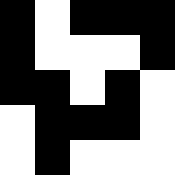[["black", "white", "black", "black", "black"], ["black", "white", "white", "white", "black"], ["black", "black", "white", "black", "white"], ["white", "black", "black", "black", "white"], ["white", "black", "white", "white", "white"]]